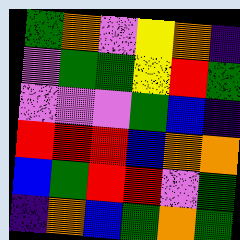[["green", "orange", "violet", "yellow", "orange", "indigo"], ["violet", "green", "green", "yellow", "red", "green"], ["violet", "violet", "violet", "green", "blue", "indigo"], ["red", "red", "red", "blue", "orange", "orange"], ["blue", "green", "red", "red", "violet", "green"], ["indigo", "orange", "blue", "green", "orange", "green"]]